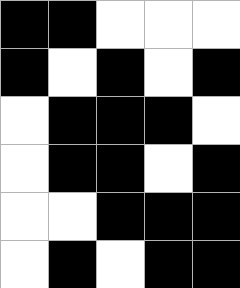[["black", "black", "white", "white", "white"], ["black", "white", "black", "white", "black"], ["white", "black", "black", "black", "white"], ["white", "black", "black", "white", "black"], ["white", "white", "black", "black", "black"], ["white", "black", "white", "black", "black"]]